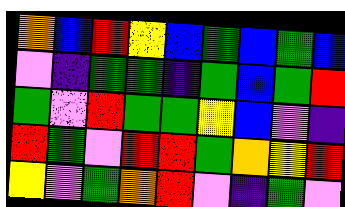[["orange", "blue", "red", "yellow", "blue", "green", "blue", "green", "blue"], ["violet", "indigo", "green", "green", "indigo", "green", "blue", "green", "red"], ["green", "violet", "red", "green", "green", "yellow", "blue", "violet", "indigo"], ["red", "green", "violet", "red", "red", "green", "orange", "yellow", "red"], ["yellow", "violet", "green", "orange", "red", "violet", "indigo", "green", "violet"]]